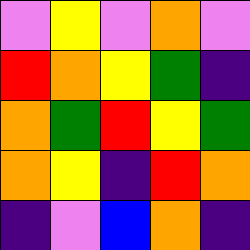[["violet", "yellow", "violet", "orange", "violet"], ["red", "orange", "yellow", "green", "indigo"], ["orange", "green", "red", "yellow", "green"], ["orange", "yellow", "indigo", "red", "orange"], ["indigo", "violet", "blue", "orange", "indigo"]]